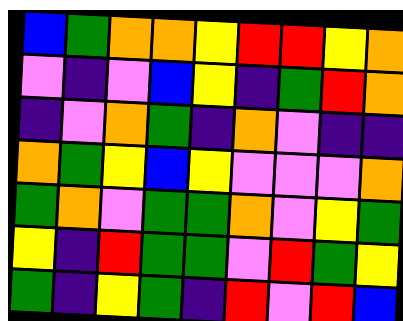[["blue", "green", "orange", "orange", "yellow", "red", "red", "yellow", "orange"], ["violet", "indigo", "violet", "blue", "yellow", "indigo", "green", "red", "orange"], ["indigo", "violet", "orange", "green", "indigo", "orange", "violet", "indigo", "indigo"], ["orange", "green", "yellow", "blue", "yellow", "violet", "violet", "violet", "orange"], ["green", "orange", "violet", "green", "green", "orange", "violet", "yellow", "green"], ["yellow", "indigo", "red", "green", "green", "violet", "red", "green", "yellow"], ["green", "indigo", "yellow", "green", "indigo", "red", "violet", "red", "blue"]]